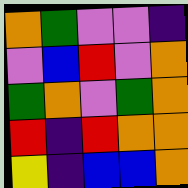[["orange", "green", "violet", "violet", "indigo"], ["violet", "blue", "red", "violet", "orange"], ["green", "orange", "violet", "green", "orange"], ["red", "indigo", "red", "orange", "orange"], ["yellow", "indigo", "blue", "blue", "orange"]]